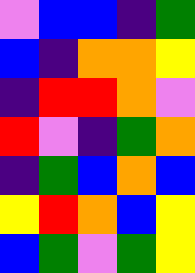[["violet", "blue", "blue", "indigo", "green"], ["blue", "indigo", "orange", "orange", "yellow"], ["indigo", "red", "red", "orange", "violet"], ["red", "violet", "indigo", "green", "orange"], ["indigo", "green", "blue", "orange", "blue"], ["yellow", "red", "orange", "blue", "yellow"], ["blue", "green", "violet", "green", "yellow"]]